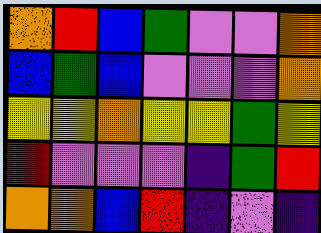[["orange", "red", "blue", "green", "violet", "violet", "orange"], ["blue", "green", "blue", "violet", "violet", "violet", "orange"], ["yellow", "yellow", "orange", "yellow", "yellow", "green", "yellow"], ["red", "violet", "violet", "violet", "indigo", "green", "red"], ["orange", "orange", "blue", "red", "indigo", "violet", "indigo"]]